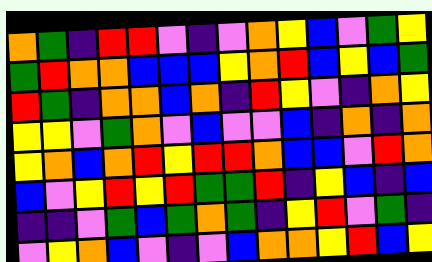[["orange", "green", "indigo", "red", "red", "violet", "indigo", "violet", "orange", "yellow", "blue", "violet", "green", "yellow"], ["green", "red", "orange", "orange", "blue", "blue", "blue", "yellow", "orange", "red", "blue", "yellow", "blue", "green"], ["red", "green", "indigo", "orange", "orange", "blue", "orange", "indigo", "red", "yellow", "violet", "indigo", "orange", "yellow"], ["yellow", "yellow", "violet", "green", "orange", "violet", "blue", "violet", "violet", "blue", "indigo", "orange", "indigo", "orange"], ["yellow", "orange", "blue", "orange", "red", "yellow", "red", "red", "orange", "blue", "blue", "violet", "red", "orange"], ["blue", "violet", "yellow", "red", "yellow", "red", "green", "green", "red", "indigo", "yellow", "blue", "indigo", "blue"], ["indigo", "indigo", "violet", "green", "blue", "green", "orange", "green", "indigo", "yellow", "red", "violet", "green", "indigo"], ["violet", "yellow", "orange", "blue", "violet", "indigo", "violet", "blue", "orange", "orange", "yellow", "red", "blue", "yellow"]]